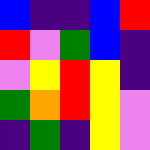[["blue", "indigo", "indigo", "blue", "red"], ["red", "violet", "green", "blue", "indigo"], ["violet", "yellow", "red", "yellow", "indigo"], ["green", "orange", "red", "yellow", "violet"], ["indigo", "green", "indigo", "yellow", "violet"]]